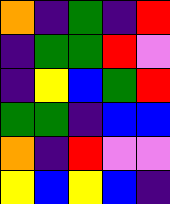[["orange", "indigo", "green", "indigo", "red"], ["indigo", "green", "green", "red", "violet"], ["indigo", "yellow", "blue", "green", "red"], ["green", "green", "indigo", "blue", "blue"], ["orange", "indigo", "red", "violet", "violet"], ["yellow", "blue", "yellow", "blue", "indigo"]]